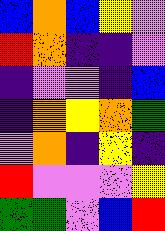[["blue", "orange", "blue", "yellow", "violet"], ["red", "orange", "indigo", "indigo", "violet"], ["indigo", "violet", "violet", "indigo", "blue"], ["indigo", "orange", "yellow", "orange", "green"], ["violet", "orange", "indigo", "yellow", "indigo"], ["red", "violet", "violet", "violet", "yellow"], ["green", "green", "violet", "blue", "red"]]